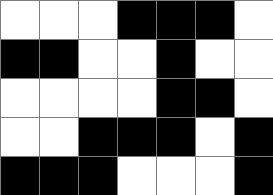[["white", "white", "white", "black", "black", "black", "white"], ["black", "black", "white", "white", "black", "white", "white"], ["white", "white", "white", "white", "black", "black", "white"], ["white", "white", "black", "black", "black", "white", "black"], ["black", "black", "black", "white", "white", "white", "black"]]